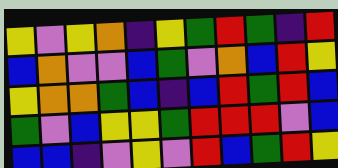[["yellow", "violet", "yellow", "orange", "indigo", "yellow", "green", "red", "green", "indigo", "red"], ["blue", "orange", "violet", "violet", "blue", "green", "violet", "orange", "blue", "red", "yellow"], ["yellow", "orange", "orange", "green", "blue", "indigo", "blue", "red", "green", "red", "blue"], ["green", "violet", "blue", "yellow", "yellow", "green", "red", "red", "red", "violet", "blue"], ["blue", "blue", "indigo", "violet", "yellow", "violet", "red", "blue", "green", "red", "yellow"]]